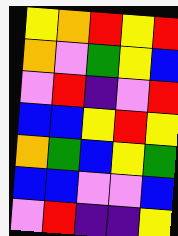[["yellow", "orange", "red", "yellow", "red"], ["orange", "violet", "green", "yellow", "blue"], ["violet", "red", "indigo", "violet", "red"], ["blue", "blue", "yellow", "red", "yellow"], ["orange", "green", "blue", "yellow", "green"], ["blue", "blue", "violet", "violet", "blue"], ["violet", "red", "indigo", "indigo", "yellow"]]